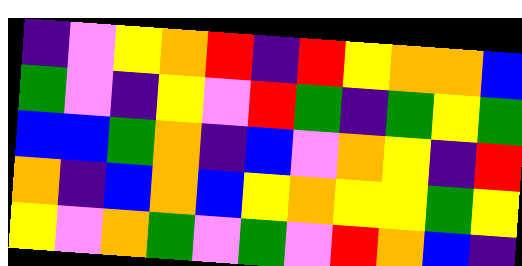[["indigo", "violet", "yellow", "orange", "red", "indigo", "red", "yellow", "orange", "orange", "blue"], ["green", "violet", "indigo", "yellow", "violet", "red", "green", "indigo", "green", "yellow", "green"], ["blue", "blue", "green", "orange", "indigo", "blue", "violet", "orange", "yellow", "indigo", "red"], ["orange", "indigo", "blue", "orange", "blue", "yellow", "orange", "yellow", "yellow", "green", "yellow"], ["yellow", "violet", "orange", "green", "violet", "green", "violet", "red", "orange", "blue", "indigo"]]